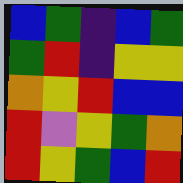[["blue", "green", "indigo", "blue", "green"], ["green", "red", "indigo", "yellow", "yellow"], ["orange", "yellow", "red", "blue", "blue"], ["red", "violet", "yellow", "green", "orange"], ["red", "yellow", "green", "blue", "red"]]